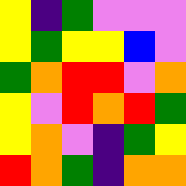[["yellow", "indigo", "green", "violet", "violet", "violet"], ["yellow", "green", "yellow", "yellow", "blue", "violet"], ["green", "orange", "red", "red", "violet", "orange"], ["yellow", "violet", "red", "orange", "red", "green"], ["yellow", "orange", "violet", "indigo", "green", "yellow"], ["red", "orange", "green", "indigo", "orange", "orange"]]